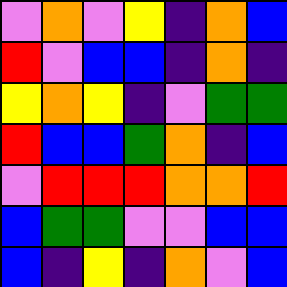[["violet", "orange", "violet", "yellow", "indigo", "orange", "blue"], ["red", "violet", "blue", "blue", "indigo", "orange", "indigo"], ["yellow", "orange", "yellow", "indigo", "violet", "green", "green"], ["red", "blue", "blue", "green", "orange", "indigo", "blue"], ["violet", "red", "red", "red", "orange", "orange", "red"], ["blue", "green", "green", "violet", "violet", "blue", "blue"], ["blue", "indigo", "yellow", "indigo", "orange", "violet", "blue"]]